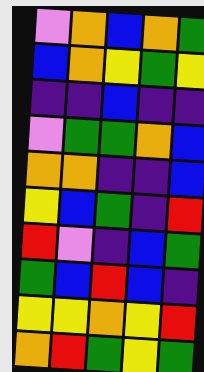[["violet", "orange", "blue", "orange", "green"], ["blue", "orange", "yellow", "green", "yellow"], ["indigo", "indigo", "blue", "indigo", "indigo"], ["violet", "green", "green", "orange", "blue"], ["orange", "orange", "indigo", "indigo", "blue"], ["yellow", "blue", "green", "indigo", "red"], ["red", "violet", "indigo", "blue", "green"], ["green", "blue", "red", "blue", "indigo"], ["yellow", "yellow", "orange", "yellow", "red"], ["orange", "red", "green", "yellow", "green"]]